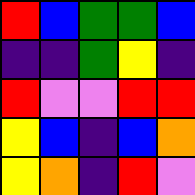[["red", "blue", "green", "green", "blue"], ["indigo", "indigo", "green", "yellow", "indigo"], ["red", "violet", "violet", "red", "red"], ["yellow", "blue", "indigo", "blue", "orange"], ["yellow", "orange", "indigo", "red", "violet"]]